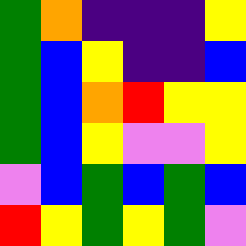[["green", "orange", "indigo", "indigo", "indigo", "yellow"], ["green", "blue", "yellow", "indigo", "indigo", "blue"], ["green", "blue", "orange", "red", "yellow", "yellow"], ["green", "blue", "yellow", "violet", "violet", "yellow"], ["violet", "blue", "green", "blue", "green", "blue"], ["red", "yellow", "green", "yellow", "green", "violet"]]